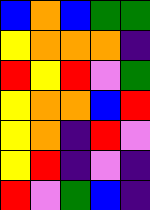[["blue", "orange", "blue", "green", "green"], ["yellow", "orange", "orange", "orange", "indigo"], ["red", "yellow", "red", "violet", "green"], ["yellow", "orange", "orange", "blue", "red"], ["yellow", "orange", "indigo", "red", "violet"], ["yellow", "red", "indigo", "violet", "indigo"], ["red", "violet", "green", "blue", "indigo"]]